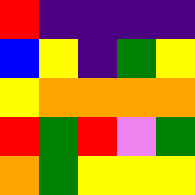[["red", "indigo", "indigo", "indigo", "indigo"], ["blue", "yellow", "indigo", "green", "yellow"], ["yellow", "orange", "orange", "orange", "orange"], ["red", "green", "red", "violet", "green"], ["orange", "green", "yellow", "yellow", "yellow"]]